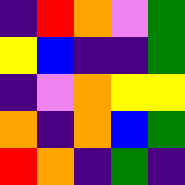[["indigo", "red", "orange", "violet", "green"], ["yellow", "blue", "indigo", "indigo", "green"], ["indigo", "violet", "orange", "yellow", "yellow"], ["orange", "indigo", "orange", "blue", "green"], ["red", "orange", "indigo", "green", "indigo"]]